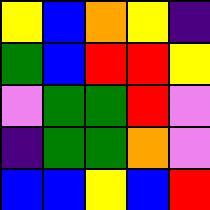[["yellow", "blue", "orange", "yellow", "indigo"], ["green", "blue", "red", "red", "yellow"], ["violet", "green", "green", "red", "violet"], ["indigo", "green", "green", "orange", "violet"], ["blue", "blue", "yellow", "blue", "red"]]